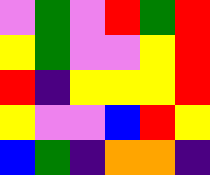[["violet", "green", "violet", "red", "green", "red"], ["yellow", "green", "violet", "violet", "yellow", "red"], ["red", "indigo", "yellow", "yellow", "yellow", "red"], ["yellow", "violet", "violet", "blue", "red", "yellow"], ["blue", "green", "indigo", "orange", "orange", "indigo"]]